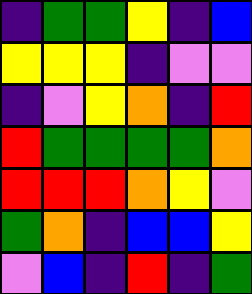[["indigo", "green", "green", "yellow", "indigo", "blue"], ["yellow", "yellow", "yellow", "indigo", "violet", "violet"], ["indigo", "violet", "yellow", "orange", "indigo", "red"], ["red", "green", "green", "green", "green", "orange"], ["red", "red", "red", "orange", "yellow", "violet"], ["green", "orange", "indigo", "blue", "blue", "yellow"], ["violet", "blue", "indigo", "red", "indigo", "green"]]